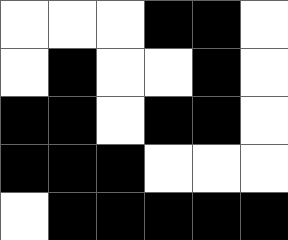[["white", "white", "white", "black", "black", "white"], ["white", "black", "white", "white", "black", "white"], ["black", "black", "white", "black", "black", "white"], ["black", "black", "black", "white", "white", "white"], ["white", "black", "black", "black", "black", "black"]]